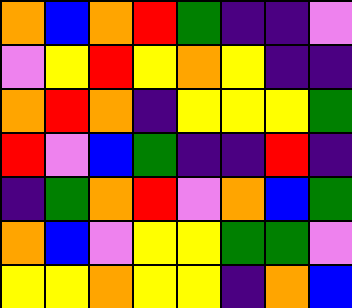[["orange", "blue", "orange", "red", "green", "indigo", "indigo", "violet"], ["violet", "yellow", "red", "yellow", "orange", "yellow", "indigo", "indigo"], ["orange", "red", "orange", "indigo", "yellow", "yellow", "yellow", "green"], ["red", "violet", "blue", "green", "indigo", "indigo", "red", "indigo"], ["indigo", "green", "orange", "red", "violet", "orange", "blue", "green"], ["orange", "blue", "violet", "yellow", "yellow", "green", "green", "violet"], ["yellow", "yellow", "orange", "yellow", "yellow", "indigo", "orange", "blue"]]